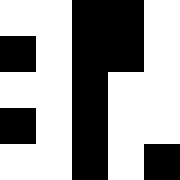[["white", "white", "black", "black", "white"], ["black", "white", "black", "black", "white"], ["white", "white", "black", "white", "white"], ["black", "white", "black", "white", "white"], ["white", "white", "black", "white", "black"]]